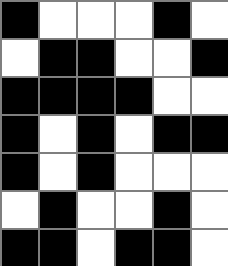[["black", "white", "white", "white", "black", "white"], ["white", "black", "black", "white", "white", "black"], ["black", "black", "black", "black", "white", "white"], ["black", "white", "black", "white", "black", "black"], ["black", "white", "black", "white", "white", "white"], ["white", "black", "white", "white", "black", "white"], ["black", "black", "white", "black", "black", "white"]]